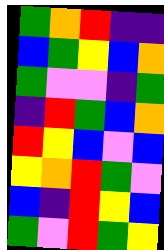[["green", "orange", "red", "indigo", "indigo"], ["blue", "green", "yellow", "blue", "orange"], ["green", "violet", "violet", "indigo", "green"], ["indigo", "red", "green", "blue", "orange"], ["red", "yellow", "blue", "violet", "blue"], ["yellow", "orange", "red", "green", "violet"], ["blue", "indigo", "red", "yellow", "blue"], ["green", "violet", "red", "green", "yellow"]]